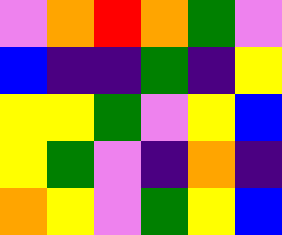[["violet", "orange", "red", "orange", "green", "violet"], ["blue", "indigo", "indigo", "green", "indigo", "yellow"], ["yellow", "yellow", "green", "violet", "yellow", "blue"], ["yellow", "green", "violet", "indigo", "orange", "indigo"], ["orange", "yellow", "violet", "green", "yellow", "blue"]]